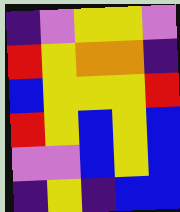[["indigo", "violet", "yellow", "yellow", "violet"], ["red", "yellow", "orange", "orange", "indigo"], ["blue", "yellow", "yellow", "yellow", "red"], ["red", "yellow", "blue", "yellow", "blue"], ["violet", "violet", "blue", "yellow", "blue"], ["indigo", "yellow", "indigo", "blue", "blue"]]